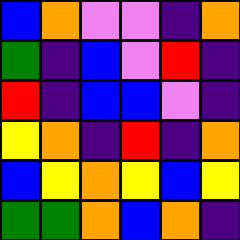[["blue", "orange", "violet", "violet", "indigo", "orange"], ["green", "indigo", "blue", "violet", "red", "indigo"], ["red", "indigo", "blue", "blue", "violet", "indigo"], ["yellow", "orange", "indigo", "red", "indigo", "orange"], ["blue", "yellow", "orange", "yellow", "blue", "yellow"], ["green", "green", "orange", "blue", "orange", "indigo"]]